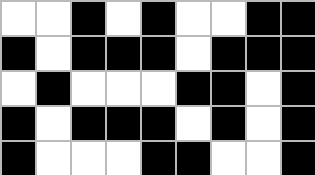[["white", "white", "black", "white", "black", "white", "white", "black", "black"], ["black", "white", "black", "black", "black", "white", "black", "black", "black"], ["white", "black", "white", "white", "white", "black", "black", "white", "black"], ["black", "white", "black", "black", "black", "white", "black", "white", "black"], ["black", "white", "white", "white", "black", "black", "white", "white", "black"]]